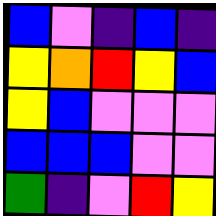[["blue", "violet", "indigo", "blue", "indigo"], ["yellow", "orange", "red", "yellow", "blue"], ["yellow", "blue", "violet", "violet", "violet"], ["blue", "blue", "blue", "violet", "violet"], ["green", "indigo", "violet", "red", "yellow"]]